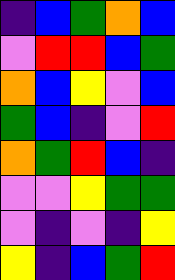[["indigo", "blue", "green", "orange", "blue"], ["violet", "red", "red", "blue", "green"], ["orange", "blue", "yellow", "violet", "blue"], ["green", "blue", "indigo", "violet", "red"], ["orange", "green", "red", "blue", "indigo"], ["violet", "violet", "yellow", "green", "green"], ["violet", "indigo", "violet", "indigo", "yellow"], ["yellow", "indigo", "blue", "green", "red"]]